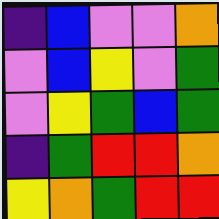[["indigo", "blue", "violet", "violet", "orange"], ["violet", "blue", "yellow", "violet", "green"], ["violet", "yellow", "green", "blue", "green"], ["indigo", "green", "red", "red", "orange"], ["yellow", "orange", "green", "red", "red"]]